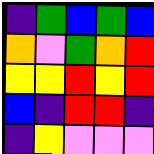[["indigo", "green", "blue", "green", "blue"], ["orange", "violet", "green", "orange", "red"], ["yellow", "yellow", "red", "yellow", "red"], ["blue", "indigo", "red", "red", "indigo"], ["indigo", "yellow", "violet", "violet", "violet"]]